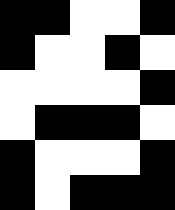[["black", "black", "white", "white", "black"], ["black", "white", "white", "black", "white"], ["white", "white", "white", "white", "black"], ["white", "black", "black", "black", "white"], ["black", "white", "white", "white", "black"], ["black", "white", "black", "black", "black"]]